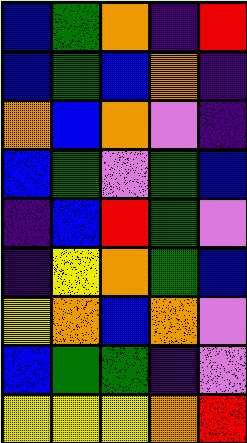[["blue", "green", "orange", "indigo", "red"], ["blue", "green", "blue", "orange", "indigo"], ["orange", "blue", "orange", "violet", "indigo"], ["blue", "green", "violet", "green", "blue"], ["indigo", "blue", "red", "green", "violet"], ["indigo", "yellow", "orange", "green", "blue"], ["yellow", "orange", "blue", "orange", "violet"], ["blue", "green", "green", "indigo", "violet"], ["yellow", "yellow", "yellow", "orange", "red"]]